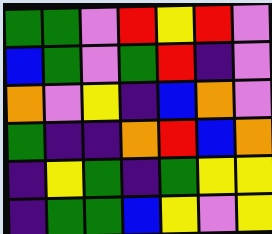[["green", "green", "violet", "red", "yellow", "red", "violet"], ["blue", "green", "violet", "green", "red", "indigo", "violet"], ["orange", "violet", "yellow", "indigo", "blue", "orange", "violet"], ["green", "indigo", "indigo", "orange", "red", "blue", "orange"], ["indigo", "yellow", "green", "indigo", "green", "yellow", "yellow"], ["indigo", "green", "green", "blue", "yellow", "violet", "yellow"]]